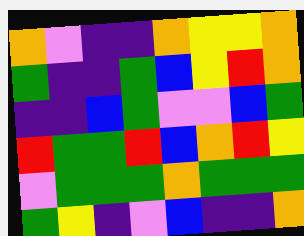[["orange", "violet", "indigo", "indigo", "orange", "yellow", "yellow", "orange"], ["green", "indigo", "indigo", "green", "blue", "yellow", "red", "orange"], ["indigo", "indigo", "blue", "green", "violet", "violet", "blue", "green"], ["red", "green", "green", "red", "blue", "orange", "red", "yellow"], ["violet", "green", "green", "green", "orange", "green", "green", "green"], ["green", "yellow", "indigo", "violet", "blue", "indigo", "indigo", "orange"]]